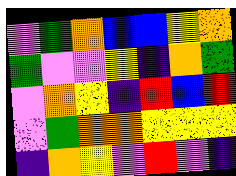[["violet", "green", "orange", "blue", "blue", "yellow", "orange"], ["green", "violet", "violet", "yellow", "indigo", "orange", "green"], ["violet", "orange", "yellow", "indigo", "red", "blue", "red"], ["violet", "green", "orange", "orange", "yellow", "yellow", "yellow"], ["indigo", "orange", "yellow", "violet", "red", "violet", "indigo"]]